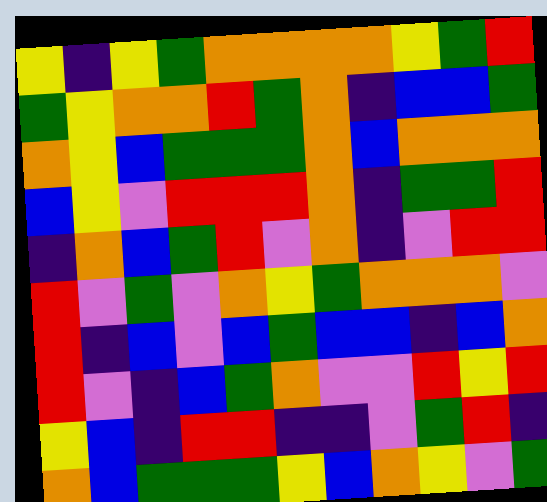[["yellow", "indigo", "yellow", "green", "orange", "orange", "orange", "orange", "yellow", "green", "red"], ["green", "yellow", "orange", "orange", "red", "green", "orange", "indigo", "blue", "blue", "green"], ["orange", "yellow", "blue", "green", "green", "green", "orange", "blue", "orange", "orange", "orange"], ["blue", "yellow", "violet", "red", "red", "red", "orange", "indigo", "green", "green", "red"], ["indigo", "orange", "blue", "green", "red", "violet", "orange", "indigo", "violet", "red", "red"], ["red", "violet", "green", "violet", "orange", "yellow", "green", "orange", "orange", "orange", "violet"], ["red", "indigo", "blue", "violet", "blue", "green", "blue", "blue", "indigo", "blue", "orange"], ["red", "violet", "indigo", "blue", "green", "orange", "violet", "violet", "red", "yellow", "red"], ["yellow", "blue", "indigo", "red", "red", "indigo", "indigo", "violet", "green", "red", "indigo"], ["orange", "blue", "green", "green", "green", "yellow", "blue", "orange", "yellow", "violet", "green"]]